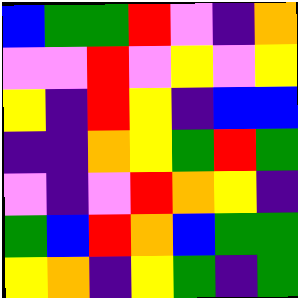[["blue", "green", "green", "red", "violet", "indigo", "orange"], ["violet", "violet", "red", "violet", "yellow", "violet", "yellow"], ["yellow", "indigo", "red", "yellow", "indigo", "blue", "blue"], ["indigo", "indigo", "orange", "yellow", "green", "red", "green"], ["violet", "indigo", "violet", "red", "orange", "yellow", "indigo"], ["green", "blue", "red", "orange", "blue", "green", "green"], ["yellow", "orange", "indigo", "yellow", "green", "indigo", "green"]]